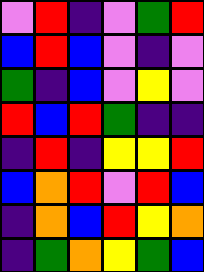[["violet", "red", "indigo", "violet", "green", "red"], ["blue", "red", "blue", "violet", "indigo", "violet"], ["green", "indigo", "blue", "violet", "yellow", "violet"], ["red", "blue", "red", "green", "indigo", "indigo"], ["indigo", "red", "indigo", "yellow", "yellow", "red"], ["blue", "orange", "red", "violet", "red", "blue"], ["indigo", "orange", "blue", "red", "yellow", "orange"], ["indigo", "green", "orange", "yellow", "green", "blue"]]